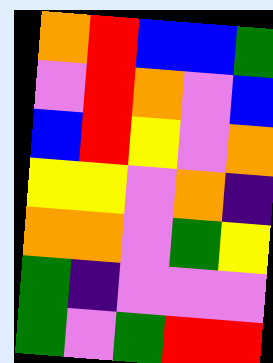[["orange", "red", "blue", "blue", "green"], ["violet", "red", "orange", "violet", "blue"], ["blue", "red", "yellow", "violet", "orange"], ["yellow", "yellow", "violet", "orange", "indigo"], ["orange", "orange", "violet", "green", "yellow"], ["green", "indigo", "violet", "violet", "violet"], ["green", "violet", "green", "red", "red"]]